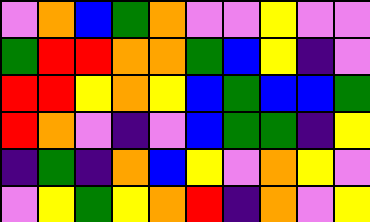[["violet", "orange", "blue", "green", "orange", "violet", "violet", "yellow", "violet", "violet"], ["green", "red", "red", "orange", "orange", "green", "blue", "yellow", "indigo", "violet"], ["red", "red", "yellow", "orange", "yellow", "blue", "green", "blue", "blue", "green"], ["red", "orange", "violet", "indigo", "violet", "blue", "green", "green", "indigo", "yellow"], ["indigo", "green", "indigo", "orange", "blue", "yellow", "violet", "orange", "yellow", "violet"], ["violet", "yellow", "green", "yellow", "orange", "red", "indigo", "orange", "violet", "yellow"]]